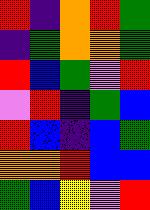[["red", "indigo", "orange", "red", "green"], ["indigo", "green", "orange", "orange", "green"], ["red", "blue", "green", "violet", "red"], ["violet", "red", "indigo", "green", "blue"], ["red", "blue", "indigo", "blue", "green"], ["orange", "orange", "red", "blue", "blue"], ["green", "blue", "yellow", "violet", "red"]]